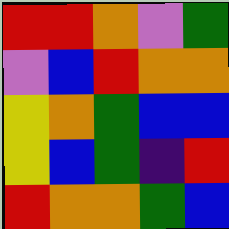[["red", "red", "orange", "violet", "green"], ["violet", "blue", "red", "orange", "orange"], ["yellow", "orange", "green", "blue", "blue"], ["yellow", "blue", "green", "indigo", "red"], ["red", "orange", "orange", "green", "blue"]]